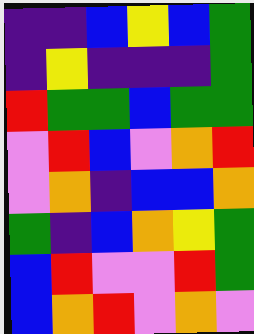[["indigo", "indigo", "blue", "yellow", "blue", "green"], ["indigo", "yellow", "indigo", "indigo", "indigo", "green"], ["red", "green", "green", "blue", "green", "green"], ["violet", "red", "blue", "violet", "orange", "red"], ["violet", "orange", "indigo", "blue", "blue", "orange"], ["green", "indigo", "blue", "orange", "yellow", "green"], ["blue", "red", "violet", "violet", "red", "green"], ["blue", "orange", "red", "violet", "orange", "violet"]]